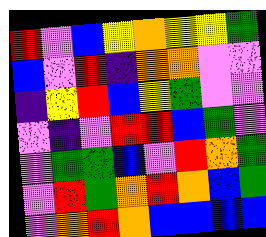[["red", "violet", "blue", "yellow", "orange", "yellow", "yellow", "green"], ["blue", "violet", "red", "indigo", "orange", "orange", "violet", "violet"], ["indigo", "yellow", "red", "blue", "yellow", "green", "violet", "violet"], ["violet", "indigo", "violet", "red", "red", "blue", "green", "violet"], ["violet", "green", "green", "blue", "violet", "red", "orange", "green"], ["violet", "red", "green", "orange", "red", "orange", "blue", "green"], ["violet", "orange", "red", "orange", "blue", "blue", "blue", "blue"]]